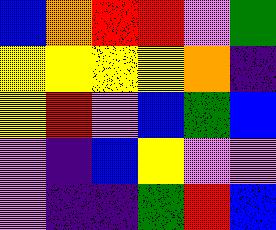[["blue", "orange", "red", "red", "violet", "green"], ["yellow", "yellow", "yellow", "yellow", "orange", "indigo"], ["yellow", "red", "violet", "blue", "green", "blue"], ["violet", "indigo", "blue", "yellow", "violet", "violet"], ["violet", "indigo", "indigo", "green", "red", "blue"]]